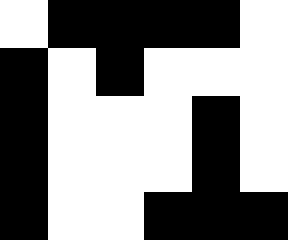[["white", "black", "black", "black", "black", "white"], ["black", "white", "black", "white", "white", "white"], ["black", "white", "white", "white", "black", "white"], ["black", "white", "white", "white", "black", "white"], ["black", "white", "white", "black", "black", "black"]]